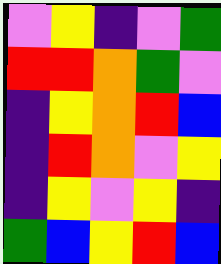[["violet", "yellow", "indigo", "violet", "green"], ["red", "red", "orange", "green", "violet"], ["indigo", "yellow", "orange", "red", "blue"], ["indigo", "red", "orange", "violet", "yellow"], ["indigo", "yellow", "violet", "yellow", "indigo"], ["green", "blue", "yellow", "red", "blue"]]